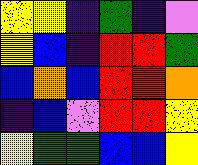[["yellow", "yellow", "indigo", "green", "indigo", "violet"], ["yellow", "blue", "indigo", "red", "red", "green"], ["blue", "orange", "blue", "red", "red", "orange"], ["indigo", "blue", "violet", "red", "red", "yellow"], ["yellow", "green", "green", "blue", "blue", "yellow"]]